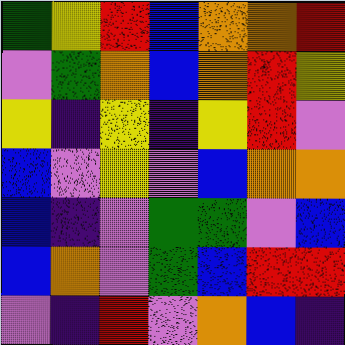[["green", "yellow", "red", "blue", "orange", "orange", "red"], ["violet", "green", "orange", "blue", "orange", "red", "yellow"], ["yellow", "indigo", "yellow", "indigo", "yellow", "red", "violet"], ["blue", "violet", "yellow", "violet", "blue", "orange", "orange"], ["blue", "indigo", "violet", "green", "green", "violet", "blue"], ["blue", "orange", "violet", "green", "blue", "red", "red"], ["violet", "indigo", "red", "violet", "orange", "blue", "indigo"]]